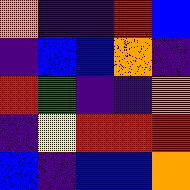[["orange", "indigo", "indigo", "red", "blue"], ["indigo", "blue", "blue", "orange", "indigo"], ["red", "green", "indigo", "indigo", "orange"], ["indigo", "yellow", "red", "red", "red"], ["blue", "indigo", "blue", "blue", "orange"]]